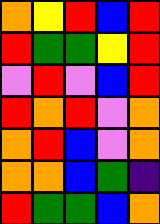[["orange", "yellow", "red", "blue", "red"], ["red", "green", "green", "yellow", "red"], ["violet", "red", "violet", "blue", "red"], ["red", "orange", "red", "violet", "orange"], ["orange", "red", "blue", "violet", "orange"], ["orange", "orange", "blue", "green", "indigo"], ["red", "green", "green", "blue", "orange"]]